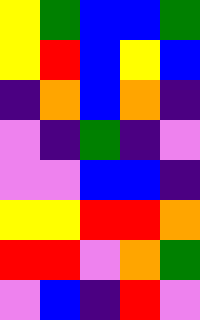[["yellow", "green", "blue", "blue", "green"], ["yellow", "red", "blue", "yellow", "blue"], ["indigo", "orange", "blue", "orange", "indigo"], ["violet", "indigo", "green", "indigo", "violet"], ["violet", "violet", "blue", "blue", "indigo"], ["yellow", "yellow", "red", "red", "orange"], ["red", "red", "violet", "orange", "green"], ["violet", "blue", "indigo", "red", "violet"]]